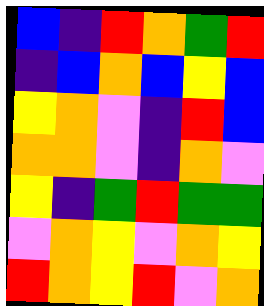[["blue", "indigo", "red", "orange", "green", "red"], ["indigo", "blue", "orange", "blue", "yellow", "blue"], ["yellow", "orange", "violet", "indigo", "red", "blue"], ["orange", "orange", "violet", "indigo", "orange", "violet"], ["yellow", "indigo", "green", "red", "green", "green"], ["violet", "orange", "yellow", "violet", "orange", "yellow"], ["red", "orange", "yellow", "red", "violet", "orange"]]